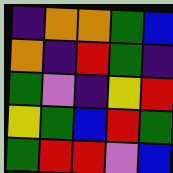[["indigo", "orange", "orange", "green", "blue"], ["orange", "indigo", "red", "green", "indigo"], ["green", "violet", "indigo", "yellow", "red"], ["yellow", "green", "blue", "red", "green"], ["green", "red", "red", "violet", "blue"]]